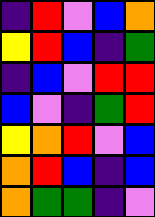[["indigo", "red", "violet", "blue", "orange"], ["yellow", "red", "blue", "indigo", "green"], ["indigo", "blue", "violet", "red", "red"], ["blue", "violet", "indigo", "green", "red"], ["yellow", "orange", "red", "violet", "blue"], ["orange", "red", "blue", "indigo", "blue"], ["orange", "green", "green", "indigo", "violet"]]